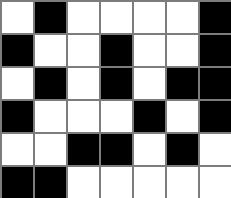[["white", "black", "white", "white", "white", "white", "black"], ["black", "white", "white", "black", "white", "white", "black"], ["white", "black", "white", "black", "white", "black", "black"], ["black", "white", "white", "white", "black", "white", "black"], ["white", "white", "black", "black", "white", "black", "white"], ["black", "black", "white", "white", "white", "white", "white"]]